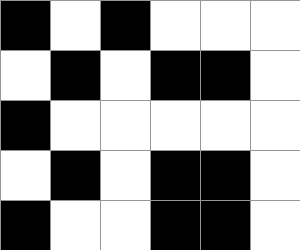[["black", "white", "black", "white", "white", "white"], ["white", "black", "white", "black", "black", "white"], ["black", "white", "white", "white", "white", "white"], ["white", "black", "white", "black", "black", "white"], ["black", "white", "white", "black", "black", "white"]]